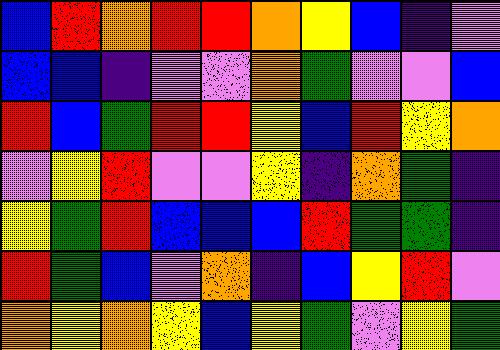[["blue", "red", "orange", "red", "red", "orange", "yellow", "blue", "indigo", "violet"], ["blue", "blue", "indigo", "violet", "violet", "orange", "green", "violet", "violet", "blue"], ["red", "blue", "green", "red", "red", "yellow", "blue", "red", "yellow", "orange"], ["violet", "yellow", "red", "violet", "violet", "yellow", "indigo", "orange", "green", "indigo"], ["yellow", "green", "red", "blue", "blue", "blue", "red", "green", "green", "indigo"], ["red", "green", "blue", "violet", "orange", "indigo", "blue", "yellow", "red", "violet"], ["orange", "yellow", "orange", "yellow", "blue", "yellow", "green", "violet", "yellow", "green"]]